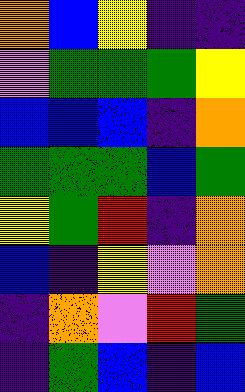[["orange", "blue", "yellow", "indigo", "indigo"], ["violet", "green", "green", "green", "yellow"], ["blue", "blue", "blue", "indigo", "orange"], ["green", "green", "green", "blue", "green"], ["yellow", "green", "red", "indigo", "orange"], ["blue", "indigo", "yellow", "violet", "orange"], ["indigo", "orange", "violet", "red", "green"], ["indigo", "green", "blue", "indigo", "blue"]]